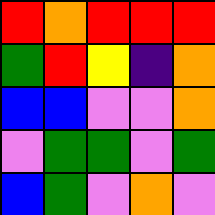[["red", "orange", "red", "red", "red"], ["green", "red", "yellow", "indigo", "orange"], ["blue", "blue", "violet", "violet", "orange"], ["violet", "green", "green", "violet", "green"], ["blue", "green", "violet", "orange", "violet"]]